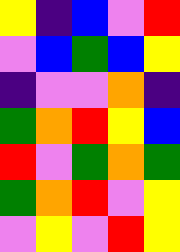[["yellow", "indigo", "blue", "violet", "red"], ["violet", "blue", "green", "blue", "yellow"], ["indigo", "violet", "violet", "orange", "indigo"], ["green", "orange", "red", "yellow", "blue"], ["red", "violet", "green", "orange", "green"], ["green", "orange", "red", "violet", "yellow"], ["violet", "yellow", "violet", "red", "yellow"]]